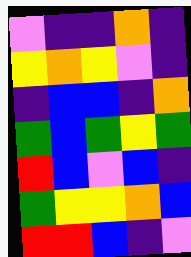[["violet", "indigo", "indigo", "orange", "indigo"], ["yellow", "orange", "yellow", "violet", "indigo"], ["indigo", "blue", "blue", "indigo", "orange"], ["green", "blue", "green", "yellow", "green"], ["red", "blue", "violet", "blue", "indigo"], ["green", "yellow", "yellow", "orange", "blue"], ["red", "red", "blue", "indigo", "violet"]]